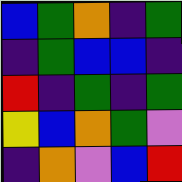[["blue", "green", "orange", "indigo", "green"], ["indigo", "green", "blue", "blue", "indigo"], ["red", "indigo", "green", "indigo", "green"], ["yellow", "blue", "orange", "green", "violet"], ["indigo", "orange", "violet", "blue", "red"]]